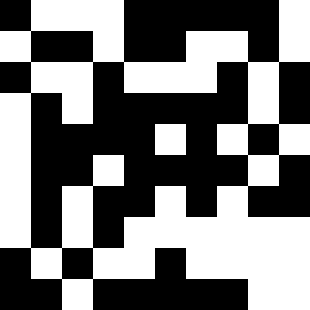[["black", "white", "white", "white", "black", "black", "black", "black", "black", "white"], ["white", "black", "black", "white", "black", "black", "white", "white", "black", "white"], ["black", "white", "white", "black", "white", "white", "white", "black", "white", "black"], ["white", "black", "white", "black", "black", "black", "black", "black", "white", "black"], ["white", "black", "black", "black", "black", "white", "black", "white", "black", "white"], ["white", "black", "black", "white", "black", "black", "black", "black", "white", "black"], ["white", "black", "white", "black", "black", "white", "black", "white", "black", "black"], ["white", "black", "white", "black", "white", "white", "white", "white", "white", "white"], ["black", "white", "black", "white", "white", "black", "white", "white", "white", "white"], ["black", "black", "white", "black", "black", "black", "black", "black", "white", "white"]]